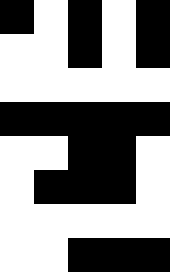[["black", "white", "black", "white", "black"], ["white", "white", "black", "white", "black"], ["white", "white", "white", "white", "white"], ["black", "black", "black", "black", "black"], ["white", "white", "black", "black", "white"], ["white", "black", "black", "black", "white"], ["white", "white", "white", "white", "white"], ["white", "white", "black", "black", "black"]]